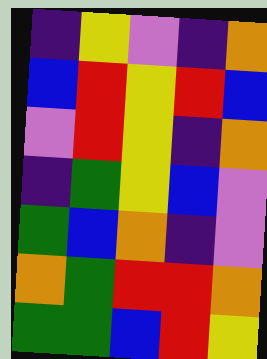[["indigo", "yellow", "violet", "indigo", "orange"], ["blue", "red", "yellow", "red", "blue"], ["violet", "red", "yellow", "indigo", "orange"], ["indigo", "green", "yellow", "blue", "violet"], ["green", "blue", "orange", "indigo", "violet"], ["orange", "green", "red", "red", "orange"], ["green", "green", "blue", "red", "yellow"]]